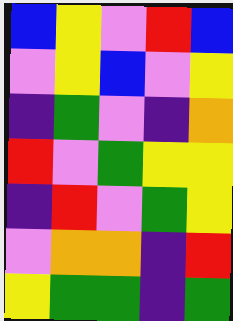[["blue", "yellow", "violet", "red", "blue"], ["violet", "yellow", "blue", "violet", "yellow"], ["indigo", "green", "violet", "indigo", "orange"], ["red", "violet", "green", "yellow", "yellow"], ["indigo", "red", "violet", "green", "yellow"], ["violet", "orange", "orange", "indigo", "red"], ["yellow", "green", "green", "indigo", "green"]]